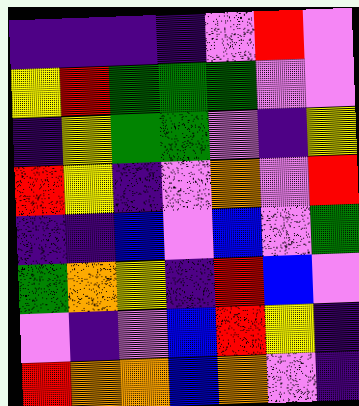[["indigo", "indigo", "indigo", "indigo", "violet", "red", "violet"], ["yellow", "red", "green", "green", "green", "violet", "violet"], ["indigo", "yellow", "green", "green", "violet", "indigo", "yellow"], ["red", "yellow", "indigo", "violet", "orange", "violet", "red"], ["indigo", "indigo", "blue", "violet", "blue", "violet", "green"], ["green", "orange", "yellow", "indigo", "red", "blue", "violet"], ["violet", "indigo", "violet", "blue", "red", "yellow", "indigo"], ["red", "orange", "orange", "blue", "orange", "violet", "indigo"]]